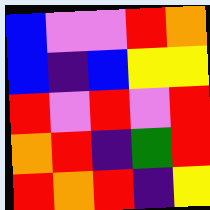[["blue", "violet", "violet", "red", "orange"], ["blue", "indigo", "blue", "yellow", "yellow"], ["red", "violet", "red", "violet", "red"], ["orange", "red", "indigo", "green", "red"], ["red", "orange", "red", "indigo", "yellow"]]